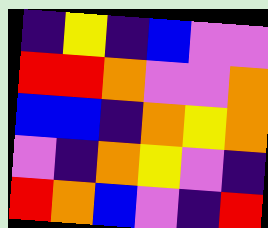[["indigo", "yellow", "indigo", "blue", "violet", "violet"], ["red", "red", "orange", "violet", "violet", "orange"], ["blue", "blue", "indigo", "orange", "yellow", "orange"], ["violet", "indigo", "orange", "yellow", "violet", "indigo"], ["red", "orange", "blue", "violet", "indigo", "red"]]